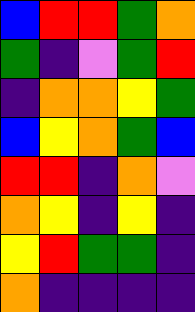[["blue", "red", "red", "green", "orange"], ["green", "indigo", "violet", "green", "red"], ["indigo", "orange", "orange", "yellow", "green"], ["blue", "yellow", "orange", "green", "blue"], ["red", "red", "indigo", "orange", "violet"], ["orange", "yellow", "indigo", "yellow", "indigo"], ["yellow", "red", "green", "green", "indigo"], ["orange", "indigo", "indigo", "indigo", "indigo"]]